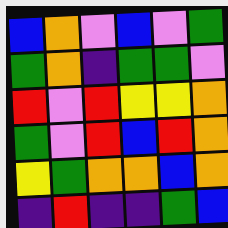[["blue", "orange", "violet", "blue", "violet", "green"], ["green", "orange", "indigo", "green", "green", "violet"], ["red", "violet", "red", "yellow", "yellow", "orange"], ["green", "violet", "red", "blue", "red", "orange"], ["yellow", "green", "orange", "orange", "blue", "orange"], ["indigo", "red", "indigo", "indigo", "green", "blue"]]